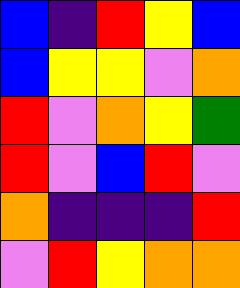[["blue", "indigo", "red", "yellow", "blue"], ["blue", "yellow", "yellow", "violet", "orange"], ["red", "violet", "orange", "yellow", "green"], ["red", "violet", "blue", "red", "violet"], ["orange", "indigo", "indigo", "indigo", "red"], ["violet", "red", "yellow", "orange", "orange"]]